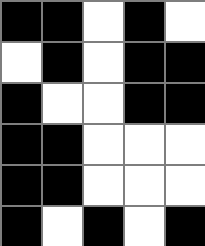[["black", "black", "white", "black", "white"], ["white", "black", "white", "black", "black"], ["black", "white", "white", "black", "black"], ["black", "black", "white", "white", "white"], ["black", "black", "white", "white", "white"], ["black", "white", "black", "white", "black"]]